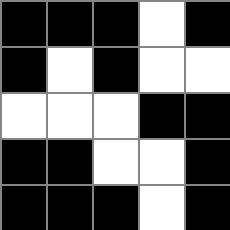[["black", "black", "black", "white", "black"], ["black", "white", "black", "white", "white"], ["white", "white", "white", "black", "black"], ["black", "black", "white", "white", "black"], ["black", "black", "black", "white", "black"]]